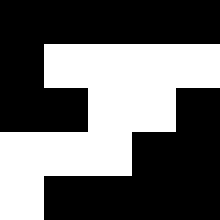[["black", "black", "black", "black", "black"], ["black", "white", "white", "white", "white"], ["black", "black", "white", "white", "black"], ["white", "white", "white", "black", "black"], ["white", "black", "black", "black", "black"]]